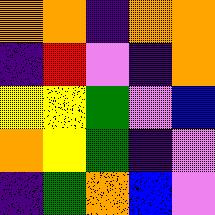[["orange", "orange", "indigo", "orange", "orange"], ["indigo", "red", "violet", "indigo", "orange"], ["yellow", "yellow", "green", "violet", "blue"], ["orange", "yellow", "green", "indigo", "violet"], ["indigo", "green", "orange", "blue", "violet"]]